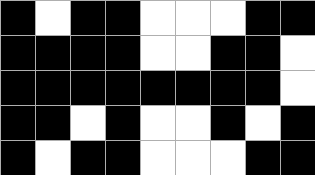[["black", "white", "black", "black", "white", "white", "white", "black", "black"], ["black", "black", "black", "black", "white", "white", "black", "black", "white"], ["black", "black", "black", "black", "black", "black", "black", "black", "white"], ["black", "black", "white", "black", "white", "white", "black", "white", "black"], ["black", "white", "black", "black", "white", "white", "white", "black", "black"]]